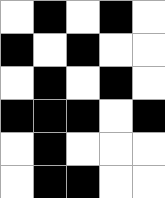[["white", "black", "white", "black", "white"], ["black", "white", "black", "white", "white"], ["white", "black", "white", "black", "white"], ["black", "black", "black", "white", "black"], ["white", "black", "white", "white", "white"], ["white", "black", "black", "white", "white"]]